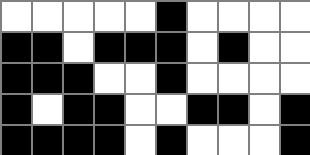[["white", "white", "white", "white", "white", "black", "white", "white", "white", "white"], ["black", "black", "white", "black", "black", "black", "white", "black", "white", "white"], ["black", "black", "black", "white", "white", "black", "white", "white", "white", "white"], ["black", "white", "black", "black", "white", "white", "black", "black", "white", "black"], ["black", "black", "black", "black", "white", "black", "white", "white", "white", "black"]]